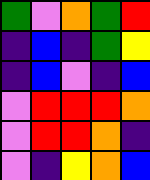[["green", "violet", "orange", "green", "red"], ["indigo", "blue", "indigo", "green", "yellow"], ["indigo", "blue", "violet", "indigo", "blue"], ["violet", "red", "red", "red", "orange"], ["violet", "red", "red", "orange", "indigo"], ["violet", "indigo", "yellow", "orange", "blue"]]